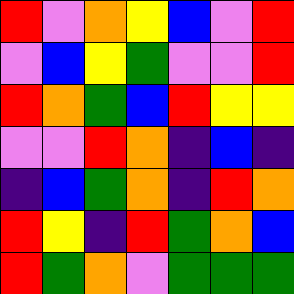[["red", "violet", "orange", "yellow", "blue", "violet", "red"], ["violet", "blue", "yellow", "green", "violet", "violet", "red"], ["red", "orange", "green", "blue", "red", "yellow", "yellow"], ["violet", "violet", "red", "orange", "indigo", "blue", "indigo"], ["indigo", "blue", "green", "orange", "indigo", "red", "orange"], ["red", "yellow", "indigo", "red", "green", "orange", "blue"], ["red", "green", "orange", "violet", "green", "green", "green"]]